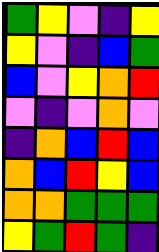[["green", "yellow", "violet", "indigo", "yellow"], ["yellow", "violet", "indigo", "blue", "green"], ["blue", "violet", "yellow", "orange", "red"], ["violet", "indigo", "violet", "orange", "violet"], ["indigo", "orange", "blue", "red", "blue"], ["orange", "blue", "red", "yellow", "blue"], ["orange", "orange", "green", "green", "green"], ["yellow", "green", "red", "green", "indigo"]]